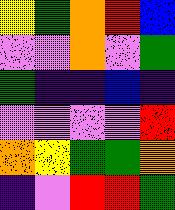[["yellow", "green", "orange", "red", "blue"], ["violet", "violet", "orange", "violet", "green"], ["green", "indigo", "indigo", "blue", "indigo"], ["violet", "violet", "violet", "violet", "red"], ["orange", "yellow", "green", "green", "orange"], ["indigo", "violet", "red", "red", "green"]]